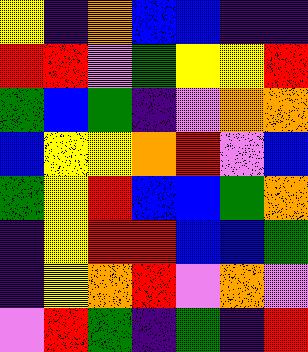[["yellow", "indigo", "orange", "blue", "blue", "indigo", "indigo"], ["red", "red", "violet", "green", "yellow", "yellow", "red"], ["green", "blue", "green", "indigo", "violet", "orange", "orange"], ["blue", "yellow", "yellow", "orange", "red", "violet", "blue"], ["green", "yellow", "red", "blue", "blue", "green", "orange"], ["indigo", "yellow", "red", "red", "blue", "blue", "green"], ["indigo", "yellow", "orange", "red", "violet", "orange", "violet"], ["violet", "red", "green", "indigo", "green", "indigo", "red"]]